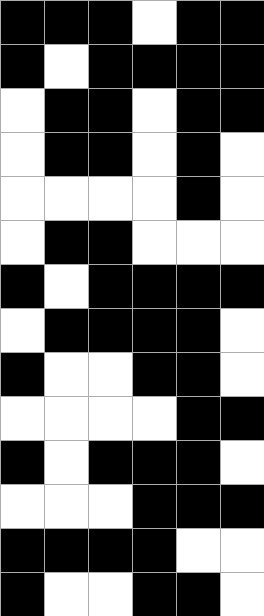[["black", "black", "black", "white", "black", "black"], ["black", "white", "black", "black", "black", "black"], ["white", "black", "black", "white", "black", "black"], ["white", "black", "black", "white", "black", "white"], ["white", "white", "white", "white", "black", "white"], ["white", "black", "black", "white", "white", "white"], ["black", "white", "black", "black", "black", "black"], ["white", "black", "black", "black", "black", "white"], ["black", "white", "white", "black", "black", "white"], ["white", "white", "white", "white", "black", "black"], ["black", "white", "black", "black", "black", "white"], ["white", "white", "white", "black", "black", "black"], ["black", "black", "black", "black", "white", "white"], ["black", "white", "white", "black", "black", "white"]]